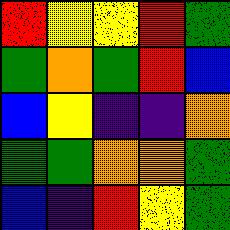[["red", "yellow", "yellow", "red", "green"], ["green", "orange", "green", "red", "blue"], ["blue", "yellow", "indigo", "indigo", "orange"], ["green", "green", "orange", "orange", "green"], ["blue", "indigo", "red", "yellow", "green"]]